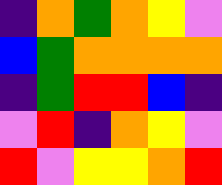[["indigo", "orange", "green", "orange", "yellow", "violet"], ["blue", "green", "orange", "orange", "orange", "orange"], ["indigo", "green", "red", "red", "blue", "indigo"], ["violet", "red", "indigo", "orange", "yellow", "violet"], ["red", "violet", "yellow", "yellow", "orange", "red"]]